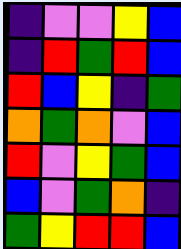[["indigo", "violet", "violet", "yellow", "blue"], ["indigo", "red", "green", "red", "blue"], ["red", "blue", "yellow", "indigo", "green"], ["orange", "green", "orange", "violet", "blue"], ["red", "violet", "yellow", "green", "blue"], ["blue", "violet", "green", "orange", "indigo"], ["green", "yellow", "red", "red", "blue"]]